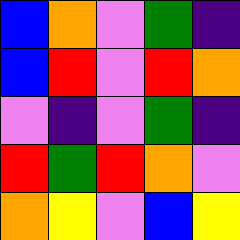[["blue", "orange", "violet", "green", "indigo"], ["blue", "red", "violet", "red", "orange"], ["violet", "indigo", "violet", "green", "indigo"], ["red", "green", "red", "orange", "violet"], ["orange", "yellow", "violet", "blue", "yellow"]]